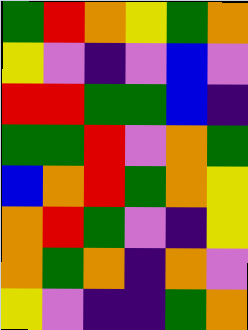[["green", "red", "orange", "yellow", "green", "orange"], ["yellow", "violet", "indigo", "violet", "blue", "violet"], ["red", "red", "green", "green", "blue", "indigo"], ["green", "green", "red", "violet", "orange", "green"], ["blue", "orange", "red", "green", "orange", "yellow"], ["orange", "red", "green", "violet", "indigo", "yellow"], ["orange", "green", "orange", "indigo", "orange", "violet"], ["yellow", "violet", "indigo", "indigo", "green", "orange"]]